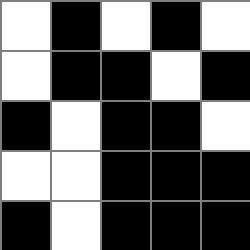[["white", "black", "white", "black", "white"], ["white", "black", "black", "white", "black"], ["black", "white", "black", "black", "white"], ["white", "white", "black", "black", "black"], ["black", "white", "black", "black", "black"]]